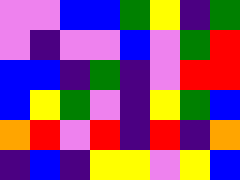[["violet", "violet", "blue", "blue", "green", "yellow", "indigo", "green"], ["violet", "indigo", "violet", "violet", "blue", "violet", "green", "red"], ["blue", "blue", "indigo", "green", "indigo", "violet", "red", "red"], ["blue", "yellow", "green", "violet", "indigo", "yellow", "green", "blue"], ["orange", "red", "violet", "red", "indigo", "red", "indigo", "orange"], ["indigo", "blue", "indigo", "yellow", "yellow", "violet", "yellow", "blue"]]